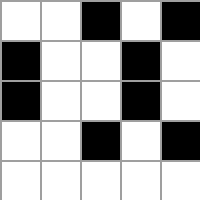[["white", "white", "black", "white", "black"], ["black", "white", "white", "black", "white"], ["black", "white", "white", "black", "white"], ["white", "white", "black", "white", "black"], ["white", "white", "white", "white", "white"]]